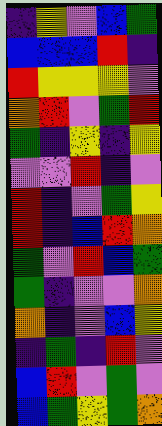[["indigo", "yellow", "violet", "blue", "green"], ["blue", "blue", "blue", "red", "indigo"], ["red", "yellow", "yellow", "yellow", "violet"], ["orange", "red", "violet", "green", "red"], ["green", "indigo", "yellow", "indigo", "yellow"], ["violet", "violet", "red", "indigo", "violet"], ["red", "indigo", "violet", "green", "yellow"], ["red", "indigo", "blue", "red", "orange"], ["green", "violet", "red", "blue", "green"], ["green", "indigo", "violet", "violet", "orange"], ["orange", "indigo", "violet", "blue", "yellow"], ["indigo", "green", "indigo", "red", "violet"], ["blue", "red", "violet", "green", "violet"], ["blue", "green", "yellow", "green", "orange"]]